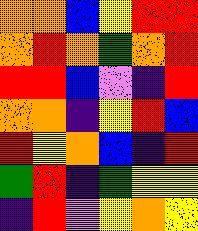[["orange", "orange", "blue", "yellow", "red", "red"], ["orange", "red", "orange", "green", "orange", "red"], ["red", "red", "blue", "violet", "indigo", "red"], ["orange", "orange", "indigo", "yellow", "red", "blue"], ["red", "yellow", "orange", "blue", "indigo", "red"], ["green", "red", "indigo", "green", "yellow", "yellow"], ["indigo", "red", "violet", "yellow", "orange", "yellow"]]